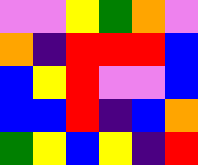[["violet", "violet", "yellow", "green", "orange", "violet"], ["orange", "indigo", "red", "red", "red", "blue"], ["blue", "yellow", "red", "violet", "violet", "blue"], ["blue", "blue", "red", "indigo", "blue", "orange"], ["green", "yellow", "blue", "yellow", "indigo", "red"]]